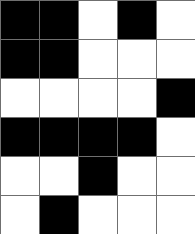[["black", "black", "white", "black", "white"], ["black", "black", "white", "white", "white"], ["white", "white", "white", "white", "black"], ["black", "black", "black", "black", "white"], ["white", "white", "black", "white", "white"], ["white", "black", "white", "white", "white"]]